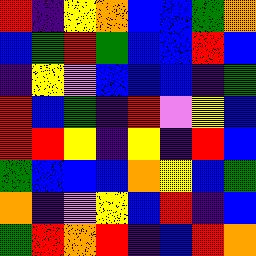[["red", "indigo", "yellow", "orange", "blue", "blue", "green", "orange"], ["blue", "green", "red", "green", "blue", "blue", "red", "blue"], ["indigo", "yellow", "violet", "blue", "blue", "blue", "indigo", "green"], ["red", "blue", "green", "indigo", "red", "violet", "yellow", "blue"], ["red", "red", "yellow", "indigo", "yellow", "indigo", "red", "blue"], ["green", "blue", "blue", "blue", "orange", "yellow", "blue", "green"], ["orange", "indigo", "violet", "yellow", "blue", "red", "indigo", "blue"], ["green", "red", "orange", "red", "indigo", "blue", "red", "orange"]]